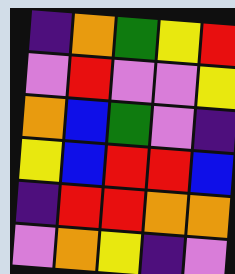[["indigo", "orange", "green", "yellow", "red"], ["violet", "red", "violet", "violet", "yellow"], ["orange", "blue", "green", "violet", "indigo"], ["yellow", "blue", "red", "red", "blue"], ["indigo", "red", "red", "orange", "orange"], ["violet", "orange", "yellow", "indigo", "violet"]]